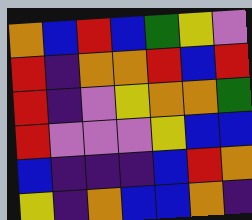[["orange", "blue", "red", "blue", "green", "yellow", "violet"], ["red", "indigo", "orange", "orange", "red", "blue", "red"], ["red", "indigo", "violet", "yellow", "orange", "orange", "green"], ["red", "violet", "violet", "violet", "yellow", "blue", "blue"], ["blue", "indigo", "indigo", "indigo", "blue", "red", "orange"], ["yellow", "indigo", "orange", "blue", "blue", "orange", "indigo"]]